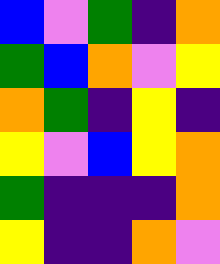[["blue", "violet", "green", "indigo", "orange"], ["green", "blue", "orange", "violet", "yellow"], ["orange", "green", "indigo", "yellow", "indigo"], ["yellow", "violet", "blue", "yellow", "orange"], ["green", "indigo", "indigo", "indigo", "orange"], ["yellow", "indigo", "indigo", "orange", "violet"]]